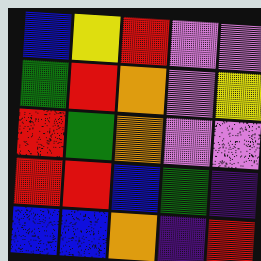[["blue", "yellow", "red", "violet", "violet"], ["green", "red", "orange", "violet", "yellow"], ["red", "green", "orange", "violet", "violet"], ["red", "red", "blue", "green", "indigo"], ["blue", "blue", "orange", "indigo", "red"]]